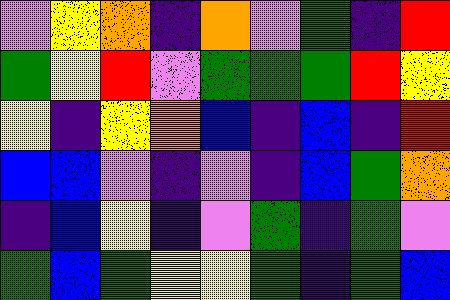[["violet", "yellow", "orange", "indigo", "orange", "violet", "green", "indigo", "red"], ["green", "yellow", "red", "violet", "green", "green", "green", "red", "yellow"], ["yellow", "indigo", "yellow", "orange", "blue", "indigo", "blue", "indigo", "red"], ["blue", "blue", "violet", "indigo", "violet", "indigo", "blue", "green", "orange"], ["indigo", "blue", "yellow", "indigo", "violet", "green", "indigo", "green", "violet"], ["green", "blue", "green", "yellow", "yellow", "green", "indigo", "green", "blue"]]